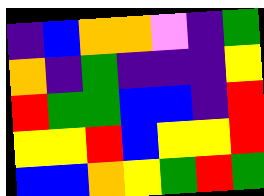[["indigo", "blue", "orange", "orange", "violet", "indigo", "green"], ["orange", "indigo", "green", "indigo", "indigo", "indigo", "yellow"], ["red", "green", "green", "blue", "blue", "indigo", "red"], ["yellow", "yellow", "red", "blue", "yellow", "yellow", "red"], ["blue", "blue", "orange", "yellow", "green", "red", "green"]]